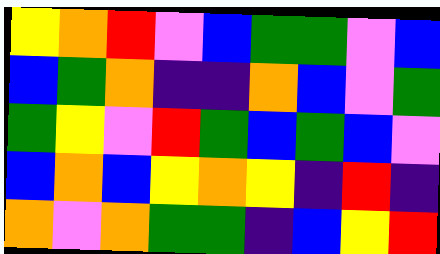[["yellow", "orange", "red", "violet", "blue", "green", "green", "violet", "blue"], ["blue", "green", "orange", "indigo", "indigo", "orange", "blue", "violet", "green"], ["green", "yellow", "violet", "red", "green", "blue", "green", "blue", "violet"], ["blue", "orange", "blue", "yellow", "orange", "yellow", "indigo", "red", "indigo"], ["orange", "violet", "orange", "green", "green", "indigo", "blue", "yellow", "red"]]